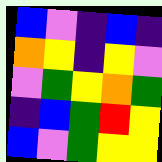[["blue", "violet", "indigo", "blue", "indigo"], ["orange", "yellow", "indigo", "yellow", "violet"], ["violet", "green", "yellow", "orange", "green"], ["indigo", "blue", "green", "red", "yellow"], ["blue", "violet", "green", "yellow", "yellow"]]